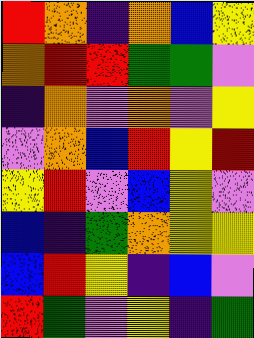[["red", "orange", "indigo", "orange", "blue", "yellow"], ["orange", "red", "red", "green", "green", "violet"], ["indigo", "orange", "violet", "orange", "violet", "yellow"], ["violet", "orange", "blue", "red", "yellow", "red"], ["yellow", "red", "violet", "blue", "yellow", "violet"], ["blue", "indigo", "green", "orange", "yellow", "yellow"], ["blue", "red", "yellow", "indigo", "blue", "violet"], ["red", "green", "violet", "yellow", "indigo", "green"]]